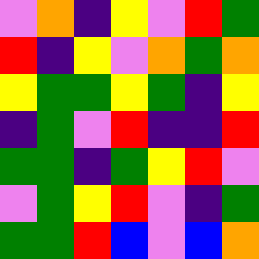[["violet", "orange", "indigo", "yellow", "violet", "red", "green"], ["red", "indigo", "yellow", "violet", "orange", "green", "orange"], ["yellow", "green", "green", "yellow", "green", "indigo", "yellow"], ["indigo", "green", "violet", "red", "indigo", "indigo", "red"], ["green", "green", "indigo", "green", "yellow", "red", "violet"], ["violet", "green", "yellow", "red", "violet", "indigo", "green"], ["green", "green", "red", "blue", "violet", "blue", "orange"]]